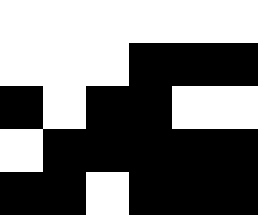[["white", "white", "white", "white", "white", "white"], ["white", "white", "white", "black", "black", "black"], ["black", "white", "black", "black", "white", "white"], ["white", "black", "black", "black", "black", "black"], ["black", "black", "white", "black", "black", "black"]]